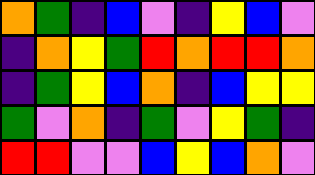[["orange", "green", "indigo", "blue", "violet", "indigo", "yellow", "blue", "violet"], ["indigo", "orange", "yellow", "green", "red", "orange", "red", "red", "orange"], ["indigo", "green", "yellow", "blue", "orange", "indigo", "blue", "yellow", "yellow"], ["green", "violet", "orange", "indigo", "green", "violet", "yellow", "green", "indigo"], ["red", "red", "violet", "violet", "blue", "yellow", "blue", "orange", "violet"]]